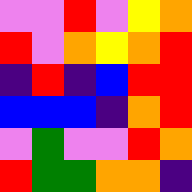[["violet", "violet", "red", "violet", "yellow", "orange"], ["red", "violet", "orange", "yellow", "orange", "red"], ["indigo", "red", "indigo", "blue", "red", "red"], ["blue", "blue", "blue", "indigo", "orange", "red"], ["violet", "green", "violet", "violet", "red", "orange"], ["red", "green", "green", "orange", "orange", "indigo"]]